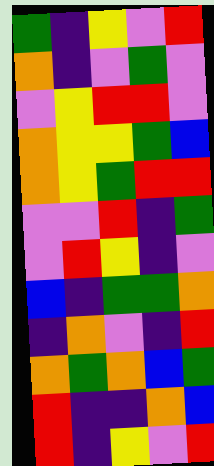[["green", "indigo", "yellow", "violet", "red"], ["orange", "indigo", "violet", "green", "violet"], ["violet", "yellow", "red", "red", "violet"], ["orange", "yellow", "yellow", "green", "blue"], ["orange", "yellow", "green", "red", "red"], ["violet", "violet", "red", "indigo", "green"], ["violet", "red", "yellow", "indigo", "violet"], ["blue", "indigo", "green", "green", "orange"], ["indigo", "orange", "violet", "indigo", "red"], ["orange", "green", "orange", "blue", "green"], ["red", "indigo", "indigo", "orange", "blue"], ["red", "indigo", "yellow", "violet", "red"]]